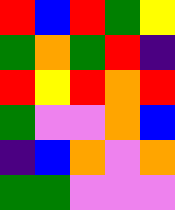[["red", "blue", "red", "green", "yellow"], ["green", "orange", "green", "red", "indigo"], ["red", "yellow", "red", "orange", "red"], ["green", "violet", "violet", "orange", "blue"], ["indigo", "blue", "orange", "violet", "orange"], ["green", "green", "violet", "violet", "violet"]]